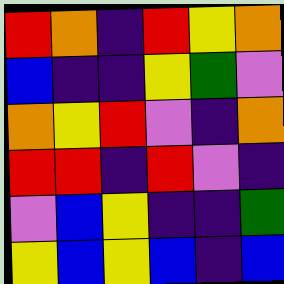[["red", "orange", "indigo", "red", "yellow", "orange"], ["blue", "indigo", "indigo", "yellow", "green", "violet"], ["orange", "yellow", "red", "violet", "indigo", "orange"], ["red", "red", "indigo", "red", "violet", "indigo"], ["violet", "blue", "yellow", "indigo", "indigo", "green"], ["yellow", "blue", "yellow", "blue", "indigo", "blue"]]